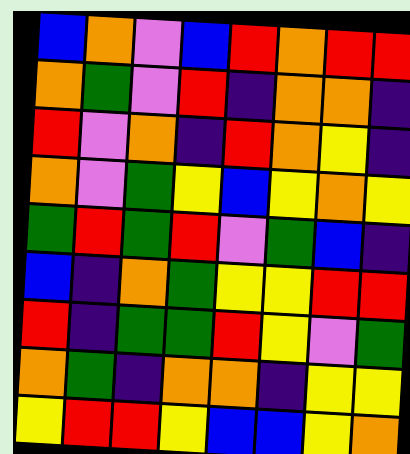[["blue", "orange", "violet", "blue", "red", "orange", "red", "red"], ["orange", "green", "violet", "red", "indigo", "orange", "orange", "indigo"], ["red", "violet", "orange", "indigo", "red", "orange", "yellow", "indigo"], ["orange", "violet", "green", "yellow", "blue", "yellow", "orange", "yellow"], ["green", "red", "green", "red", "violet", "green", "blue", "indigo"], ["blue", "indigo", "orange", "green", "yellow", "yellow", "red", "red"], ["red", "indigo", "green", "green", "red", "yellow", "violet", "green"], ["orange", "green", "indigo", "orange", "orange", "indigo", "yellow", "yellow"], ["yellow", "red", "red", "yellow", "blue", "blue", "yellow", "orange"]]